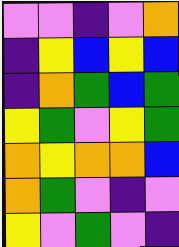[["violet", "violet", "indigo", "violet", "orange"], ["indigo", "yellow", "blue", "yellow", "blue"], ["indigo", "orange", "green", "blue", "green"], ["yellow", "green", "violet", "yellow", "green"], ["orange", "yellow", "orange", "orange", "blue"], ["orange", "green", "violet", "indigo", "violet"], ["yellow", "violet", "green", "violet", "indigo"]]